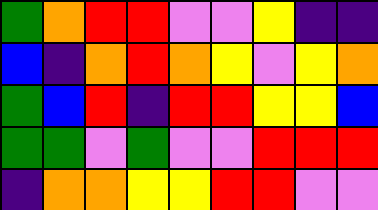[["green", "orange", "red", "red", "violet", "violet", "yellow", "indigo", "indigo"], ["blue", "indigo", "orange", "red", "orange", "yellow", "violet", "yellow", "orange"], ["green", "blue", "red", "indigo", "red", "red", "yellow", "yellow", "blue"], ["green", "green", "violet", "green", "violet", "violet", "red", "red", "red"], ["indigo", "orange", "orange", "yellow", "yellow", "red", "red", "violet", "violet"]]